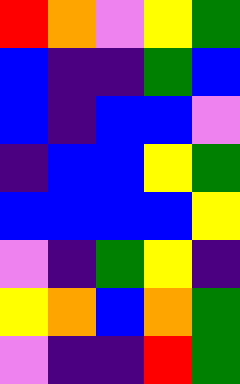[["red", "orange", "violet", "yellow", "green"], ["blue", "indigo", "indigo", "green", "blue"], ["blue", "indigo", "blue", "blue", "violet"], ["indigo", "blue", "blue", "yellow", "green"], ["blue", "blue", "blue", "blue", "yellow"], ["violet", "indigo", "green", "yellow", "indigo"], ["yellow", "orange", "blue", "orange", "green"], ["violet", "indigo", "indigo", "red", "green"]]